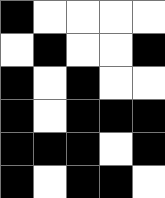[["black", "white", "white", "white", "white"], ["white", "black", "white", "white", "black"], ["black", "white", "black", "white", "white"], ["black", "white", "black", "black", "black"], ["black", "black", "black", "white", "black"], ["black", "white", "black", "black", "white"]]